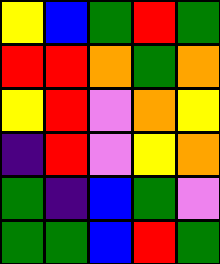[["yellow", "blue", "green", "red", "green"], ["red", "red", "orange", "green", "orange"], ["yellow", "red", "violet", "orange", "yellow"], ["indigo", "red", "violet", "yellow", "orange"], ["green", "indigo", "blue", "green", "violet"], ["green", "green", "blue", "red", "green"]]